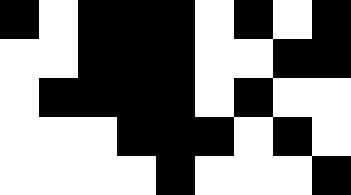[["black", "white", "black", "black", "black", "white", "black", "white", "black"], ["white", "white", "black", "black", "black", "white", "white", "black", "black"], ["white", "black", "black", "black", "black", "white", "black", "white", "white"], ["white", "white", "white", "black", "black", "black", "white", "black", "white"], ["white", "white", "white", "white", "black", "white", "white", "white", "black"]]